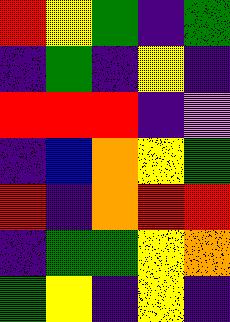[["red", "yellow", "green", "indigo", "green"], ["indigo", "green", "indigo", "yellow", "indigo"], ["red", "red", "red", "indigo", "violet"], ["indigo", "blue", "orange", "yellow", "green"], ["red", "indigo", "orange", "red", "red"], ["indigo", "green", "green", "yellow", "orange"], ["green", "yellow", "indigo", "yellow", "indigo"]]